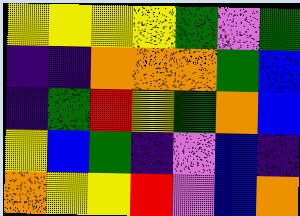[["yellow", "yellow", "yellow", "yellow", "green", "violet", "green"], ["indigo", "indigo", "orange", "orange", "orange", "green", "blue"], ["indigo", "green", "red", "yellow", "green", "orange", "blue"], ["yellow", "blue", "green", "indigo", "violet", "blue", "indigo"], ["orange", "yellow", "yellow", "red", "violet", "blue", "orange"]]